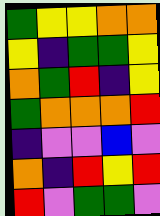[["green", "yellow", "yellow", "orange", "orange"], ["yellow", "indigo", "green", "green", "yellow"], ["orange", "green", "red", "indigo", "yellow"], ["green", "orange", "orange", "orange", "red"], ["indigo", "violet", "violet", "blue", "violet"], ["orange", "indigo", "red", "yellow", "red"], ["red", "violet", "green", "green", "violet"]]